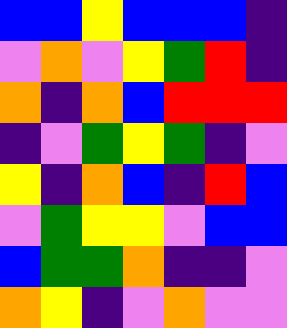[["blue", "blue", "yellow", "blue", "blue", "blue", "indigo"], ["violet", "orange", "violet", "yellow", "green", "red", "indigo"], ["orange", "indigo", "orange", "blue", "red", "red", "red"], ["indigo", "violet", "green", "yellow", "green", "indigo", "violet"], ["yellow", "indigo", "orange", "blue", "indigo", "red", "blue"], ["violet", "green", "yellow", "yellow", "violet", "blue", "blue"], ["blue", "green", "green", "orange", "indigo", "indigo", "violet"], ["orange", "yellow", "indigo", "violet", "orange", "violet", "violet"]]